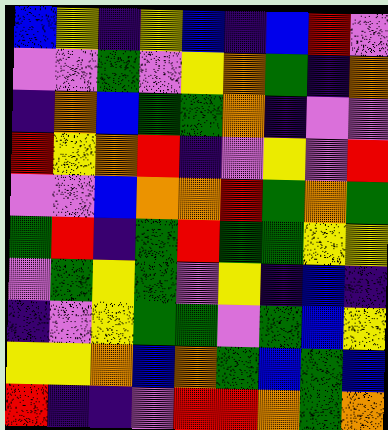[["blue", "yellow", "indigo", "yellow", "blue", "indigo", "blue", "red", "violet"], ["violet", "violet", "green", "violet", "yellow", "orange", "green", "indigo", "orange"], ["indigo", "orange", "blue", "green", "green", "orange", "indigo", "violet", "violet"], ["red", "yellow", "orange", "red", "indigo", "violet", "yellow", "violet", "red"], ["violet", "violet", "blue", "orange", "orange", "red", "green", "orange", "green"], ["green", "red", "indigo", "green", "red", "green", "green", "yellow", "yellow"], ["violet", "green", "yellow", "green", "violet", "yellow", "indigo", "blue", "indigo"], ["indigo", "violet", "yellow", "green", "green", "violet", "green", "blue", "yellow"], ["yellow", "yellow", "orange", "blue", "orange", "green", "blue", "green", "blue"], ["red", "indigo", "indigo", "violet", "red", "red", "orange", "green", "orange"]]